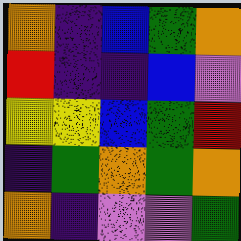[["orange", "indigo", "blue", "green", "orange"], ["red", "indigo", "indigo", "blue", "violet"], ["yellow", "yellow", "blue", "green", "red"], ["indigo", "green", "orange", "green", "orange"], ["orange", "indigo", "violet", "violet", "green"]]